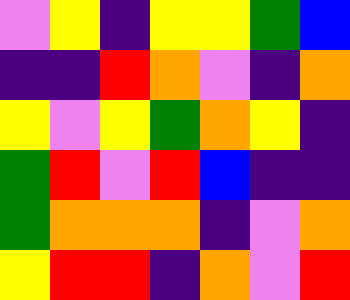[["violet", "yellow", "indigo", "yellow", "yellow", "green", "blue"], ["indigo", "indigo", "red", "orange", "violet", "indigo", "orange"], ["yellow", "violet", "yellow", "green", "orange", "yellow", "indigo"], ["green", "red", "violet", "red", "blue", "indigo", "indigo"], ["green", "orange", "orange", "orange", "indigo", "violet", "orange"], ["yellow", "red", "red", "indigo", "orange", "violet", "red"]]